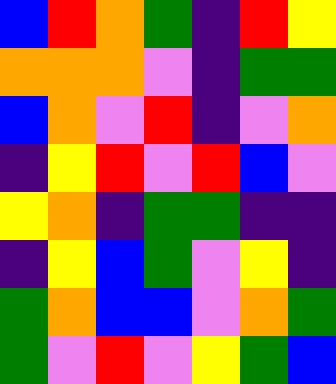[["blue", "red", "orange", "green", "indigo", "red", "yellow"], ["orange", "orange", "orange", "violet", "indigo", "green", "green"], ["blue", "orange", "violet", "red", "indigo", "violet", "orange"], ["indigo", "yellow", "red", "violet", "red", "blue", "violet"], ["yellow", "orange", "indigo", "green", "green", "indigo", "indigo"], ["indigo", "yellow", "blue", "green", "violet", "yellow", "indigo"], ["green", "orange", "blue", "blue", "violet", "orange", "green"], ["green", "violet", "red", "violet", "yellow", "green", "blue"]]